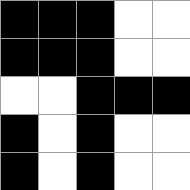[["black", "black", "black", "white", "white"], ["black", "black", "black", "white", "white"], ["white", "white", "black", "black", "black"], ["black", "white", "black", "white", "white"], ["black", "white", "black", "white", "white"]]